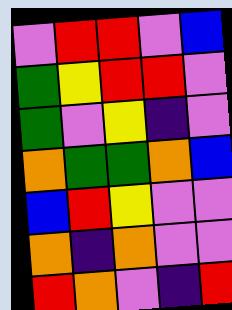[["violet", "red", "red", "violet", "blue"], ["green", "yellow", "red", "red", "violet"], ["green", "violet", "yellow", "indigo", "violet"], ["orange", "green", "green", "orange", "blue"], ["blue", "red", "yellow", "violet", "violet"], ["orange", "indigo", "orange", "violet", "violet"], ["red", "orange", "violet", "indigo", "red"]]